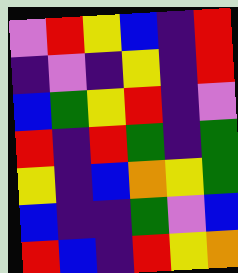[["violet", "red", "yellow", "blue", "indigo", "red"], ["indigo", "violet", "indigo", "yellow", "indigo", "red"], ["blue", "green", "yellow", "red", "indigo", "violet"], ["red", "indigo", "red", "green", "indigo", "green"], ["yellow", "indigo", "blue", "orange", "yellow", "green"], ["blue", "indigo", "indigo", "green", "violet", "blue"], ["red", "blue", "indigo", "red", "yellow", "orange"]]